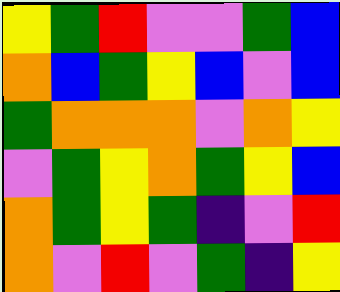[["yellow", "green", "red", "violet", "violet", "green", "blue"], ["orange", "blue", "green", "yellow", "blue", "violet", "blue"], ["green", "orange", "orange", "orange", "violet", "orange", "yellow"], ["violet", "green", "yellow", "orange", "green", "yellow", "blue"], ["orange", "green", "yellow", "green", "indigo", "violet", "red"], ["orange", "violet", "red", "violet", "green", "indigo", "yellow"]]